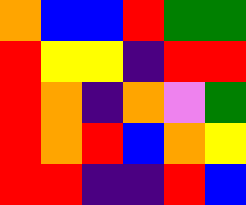[["orange", "blue", "blue", "red", "green", "green"], ["red", "yellow", "yellow", "indigo", "red", "red"], ["red", "orange", "indigo", "orange", "violet", "green"], ["red", "orange", "red", "blue", "orange", "yellow"], ["red", "red", "indigo", "indigo", "red", "blue"]]